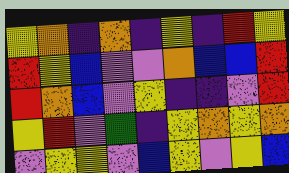[["yellow", "orange", "indigo", "orange", "indigo", "yellow", "indigo", "red", "yellow"], ["red", "yellow", "blue", "violet", "violet", "orange", "blue", "blue", "red"], ["red", "orange", "blue", "violet", "yellow", "indigo", "indigo", "violet", "red"], ["yellow", "red", "violet", "green", "indigo", "yellow", "orange", "yellow", "orange"], ["violet", "yellow", "yellow", "violet", "blue", "yellow", "violet", "yellow", "blue"]]